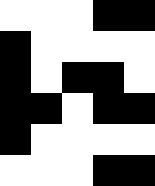[["white", "white", "white", "black", "black"], ["black", "white", "white", "white", "white"], ["black", "white", "black", "black", "white"], ["black", "black", "white", "black", "black"], ["black", "white", "white", "white", "white"], ["white", "white", "white", "black", "black"]]